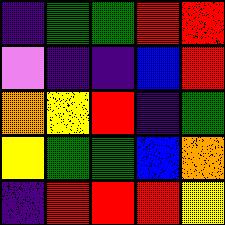[["indigo", "green", "green", "red", "red"], ["violet", "indigo", "indigo", "blue", "red"], ["orange", "yellow", "red", "indigo", "green"], ["yellow", "green", "green", "blue", "orange"], ["indigo", "red", "red", "red", "yellow"]]